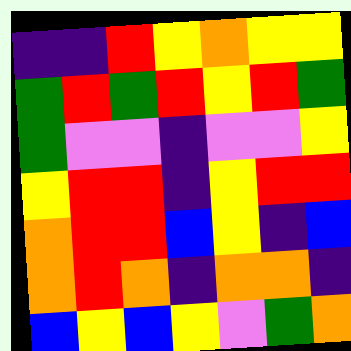[["indigo", "indigo", "red", "yellow", "orange", "yellow", "yellow"], ["green", "red", "green", "red", "yellow", "red", "green"], ["green", "violet", "violet", "indigo", "violet", "violet", "yellow"], ["yellow", "red", "red", "indigo", "yellow", "red", "red"], ["orange", "red", "red", "blue", "yellow", "indigo", "blue"], ["orange", "red", "orange", "indigo", "orange", "orange", "indigo"], ["blue", "yellow", "blue", "yellow", "violet", "green", "orange"]]